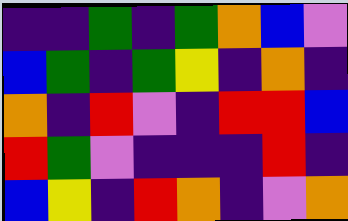[["indigo", "indigo", "green", "indigo", "green", "orange", "blue", "violet"], ["blue", "green", "indigo", "green", "yellow", "indigo", "orange", "indigo"], ["orange", "indigo", "red", "violet", "indigo", "red", "red", "blue"], ["red", "green", "violet", "indigo", "indigo", "indigo", "red", "indigo"], ["blue", "yellow", "indigo", "red", "orange", "indigo", "violet", "orange"]]